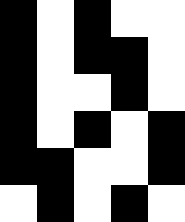[["black", "white", "black", "white", "white"], ["black", "white", "black", "black", "white"], ["black", "white", "white", "black", "white"], ["black", "white", "black", "white", "black"], ["black", "black", "white", "white", "black"], ["white", "black", "white", "black", "white"]]